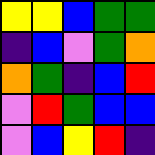[["yellow", "yellow", "blue", "green", "green"], ["indigo", "blue", "violet", "green", "orange"], ["orange", "green", "indigo", "blue", "red"], ["violet", "red", "green", "blue", "blue"], ["violet", "blue", "yellow", "red", "indigo"]]